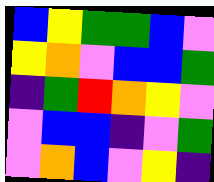[["blue", "yellow", "green", "green", "blue", "violet"], ["yellow", "orange", "violet", "blue", "blue", "green"], ["indigo", "green", "red", "orange", "yellow", "violet"], ["violet", "blue", "blue", "indigo", "violet", "green"], ["violet", "orange", "blue", "violet", "yellow", "indigo"]]